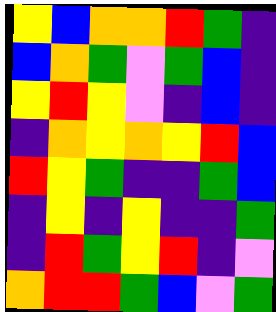[["yellow", "blue", "orange", "orange", "red", "green", "indigo"], ["blue", "orange", "green", "violet", "green", "blue", "indigo"], ["yellow", "red", "yellow", "violet", "indigo", "blue", "indigo"], ["indigo", "orange", "yellow", "orange", "yellow", "red", "blue"], ["red", "yellow", "green", "indigo", "indigo", "green", "blue"], ["indigo", "yellow", "indigo", "yellow", "indigo", "indigo", "green"], ["indigo", "red", "green", "yellow", "red", "indigo", "violet"], ["orange", "red", "red", "green", "blue", "violet", "green"]]